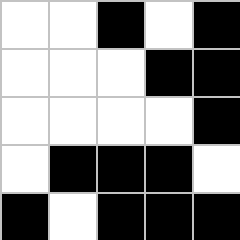[["white", "white", "black", "white", "black"], ["white", "white", "white", "black", "black"], ["white", "white", "white", "white", "black"], ["white", "black", "black", "black", "white"], ["black", "white", "black", "black", "black"]]